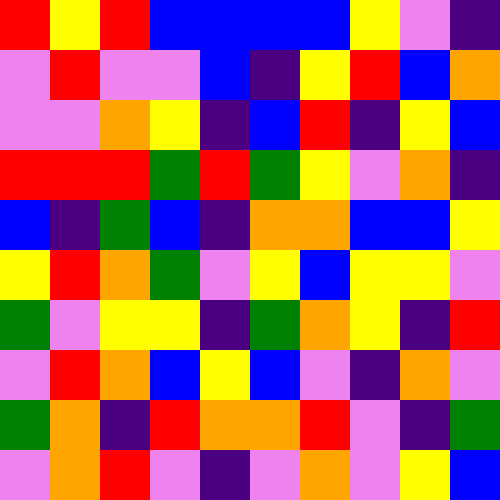[["red", "yellow", "red", "blue", "blue", "blue", "blue", "yellow", "violet", "indigo"], ["violet", "red", "violet", "violet", "blue", "indigo", "yellow", "red", "blue", "orange"], ["violet", "violet", "orange", "yellow", "indigo", "blue", "red", "indigo", "yellow", "blue"], ["red", "red", "red", "green", "red", "green", "yellow", "violet", "orange", "indigo"], ["blue", "indigo", "green", "blue", "indigo", "orange", "orange", "blue", "blue", "yellow"], ["yellow", "red", "orange", "green", "violet", "yellow", "blue", "yellow", "yellow", "violet"], ["green", "violet", "yellow", "yellow", "indigo", "green", "orange", "yellow", "indigo", "red"], ["violet", "red", "orange", "blue", "yellow", "blue", "violet", "indigo", "orange", "violet"], ["green", "orange", "indigo", "red", "orange", "orange", "red", "violet", "indigo", "green"], ["violet", "orange", "red", "violet", "indigo", "violet", "orange", "violet", "yellow", "blue"]]